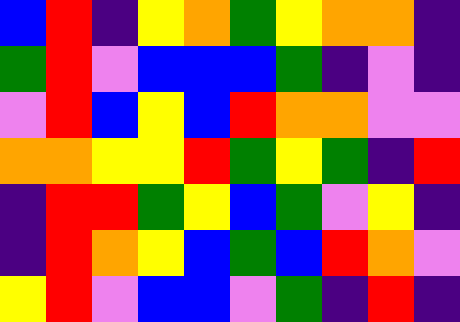[["blue", "red", "indigo", "yellow", "orange", "green", "yellow", "orange", "orange", "indigo"], ["green", "red", "violet", "blue", "blue", "blue", "green", "indigo", "violet", "indigo"], ["violet", "red", "blue", "yellow", "blue", "red", "orange", "orange", "violet", "violet"], ["orange", "orange", "yellow", "yellow", "red", "green", "yellow", "green", "indigo", "red"], ["indigo", "red", "red", "green", "yellow", "blue", "green", "violet", "yellow", "indigo"], ["indigo", "red", "orange", "yellow", "blue", "green", "blue", "red", "orange", "violet"], ["yellow", "red", "violet", "blue", "blue", "violet", "green", "indigo", "red", "indigo"]]